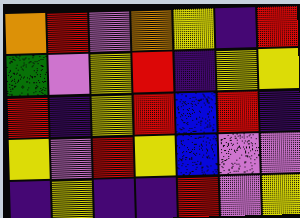[["orange", "red", "violet", "orange", "yellow", "indigo", "red"], ["green", "violet", "yellow", "red", "indigo", "yellow", "yellow"], ["red", "indigo", "yellow", "red", "blue", "red", "indigo"], ["yellow", "violet", "red", "yellow", "blue", "violet", "violet"], ["indigo", "yellow", "indigo", "indigo", "red", "violet", "yellow"]]